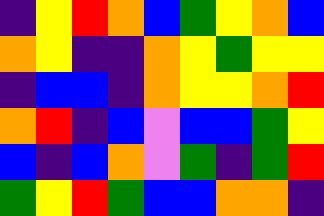[["indigo", "yellow", "red", "orange", "blue", "green", "yellow", "orange", "blue"], ["orange", "yellow", "indigo", "indigo", "orange", "yellow", "green", "yellow", "yellow"], ["indigo", "blue", "blue", "indigo", "orange", "yellow", "yellow", "orange", "red"], ["orange", "red", "indigo", "blue", "violet", "blue", "blue", "green", "yellow"], ["blue", "indigo", "blue", "orange", "violet", "green", "indigo", "green", "red"], ["green", "yellow", "red", "green", "blue", "blue", "orange", "orange", "indigo"]]